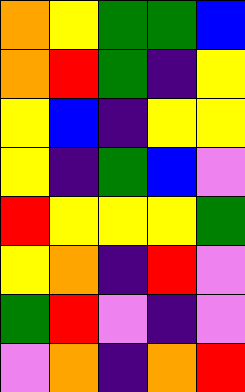[["orange", "yellow", "green", "green", "blue"], ["orange", "red", "green", "indigo", "yellow"], ["yellow", "blue", "indigo", "yellow", "yellow"], ["yellow", "indigo", "green", "blue", "violet"], ["red", "yellow", "yellow", "yellow", "green"], ["yellow", "orange", "indigo", "red", "violet"], ["green", "red", "violet", "indigo", "violet"], ["violet", "orange", "indigo", "orange", "red"]]